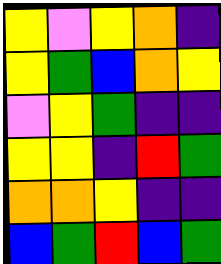[["yellow", "violet", "yellow", "orange", "indigo"], ["yellow", "green", "blue", "orange", "yellow"], ["violet", "yellow", "green", "indigo", "indigo"], ["yellow", "yellow", "indigo", "red", "green"], ["orange", "orange", "yellow", "indigo", "indigo"], ["blue", "green", "red", "blue", "green"]]